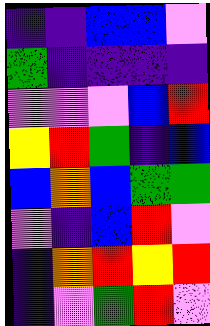[["indigo", "indigo", "blue", "blue", "violet"], ["green", "indigo", "indigo", "indigo", "indigo"], ["violet", "violet", "violet", "blue", "red"], ["yellow", "red", "green", "indigo", "blue"], ["blue", "orange", "blue", "green", "green"], ["violet", "indigo", "blue", "red", "violet"], ["indigo", "orange", "red", "yellow", "red"], ["indigo", "violet", "green", "red", "violet"]]